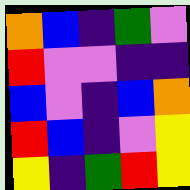[["orange", "blue", "indigo", "green", "violet"], ["red", "violet", "violet", "indigo", "indigo"], ["blue", "violet", "indigo", "blue", "orange"], ["red", "blue", "indigo", "violet", "yellow"], ["yellow", "indigo", "green", "red", "yellow"]]